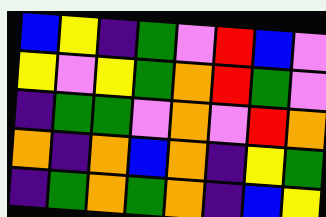[["blue", "yellow", "indigo", "green", "violet", "red", "blue", "violet"], ["yellow", "violet", "yellow", "green", "orange", "red", "green", "violet"], ["indigo", "green", "green", "violet", "orange", "violet", "red", "orange"], ["orange", "indigo", "orange", "blue", "orange", "indigo", "yellow", "green"], ["indigo", "green", "orange", "green", "orange", "indigo", "blue", "yellow"]]